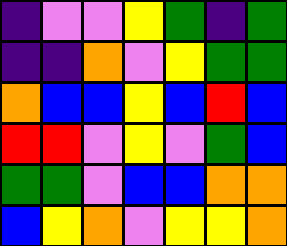[["indigo", "violet", "violet", "yellow", "green", "indigo", "green"], ["indigo", "indigo", "orange", "violet", "yellow", "green", "green"], ["orange", "blue", "blue", "yellow", "blue", "red", "blue"], ["red", "red", "violet", "yellow", "violet", "green", "blue"], ["green", "green", "violet", "blue", "blue", "orange", "orange"], ["blue", "yellow", "orange", "violet", "yellow", "yellow", "orange"]]